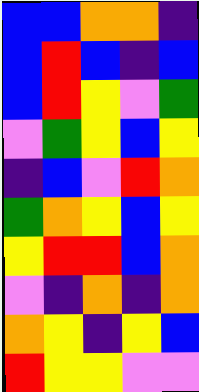[["blue", "blue", "orange", "orange", "indigo"], ["blue", "red", "blue", "indigo", "blue"], ["blue", "red", "yellow", "violet", "green"], ["violet", "green", "yellow", "blue", "yellow"], ["indigo", "blue", "violet", "red", "orange"], ["green", "orange", "yellow", "blue", "yellow"], ["yellow", "red", "red", "blue", "orange"], ["violet", "indigo", "orange", "indigo", "orange"], ["orange", "yellow", "indigo", "yellow", "blue"], ["red", "yellow", "yellow", "violet", "violet"]]